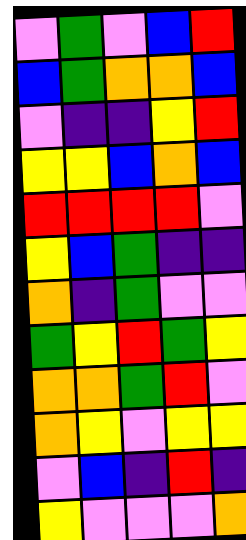[["violet", "green", "violet", "blue", "red"], ["blue", "green", "orange", "orange", "blue"], ["violet", "indigo", "indigo", "yellow", "red"], ["yellow", "yellow", "blue", "orange", "blue"], ["red", "red", "red", "red", "violet"], ["yellow", "blue", "green", "indigo", "indigo"], ["orange", "indigo", "green", "violet", "violet"], ["green", "yellow", "red", "green", "yellow"], ["orange", "orange", "green", "red", "violet"], ["orange", "yellow", "violet", "yellow", "yellow"], ["violet", "blue", "indigo", "red", "indigo"], ["yellow", "violet", "violet", "violet", "orange"]]